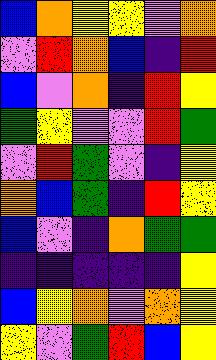[["blue", "orange", "yellow", "yellow", "violet", "orange"], ["violet", "red", "orange", "blue", "indigo", "red"], ["blue", "violet", "orange", "indigo", "red", "yellow"], ["green", "yellow", "violet", "violet", "red", "green"], ["violet", "red", "green", "violet", "indigo", "yellow"], ["orange", "blue", "green", "indigo", "red", "yellow"], ["blue", "violet", "indigo", "orange", "green", "green"], ["indigo", "indigo", "indigo", "indigo", "indigo", "yellow"], ["blue", "yellow", "orange", "violet", "orange", "yellow"], ["yellow", "violet", "green", "red", "blue", "yellow"]]